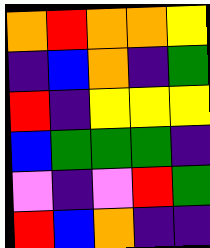[["orange", "red", "orange", "orange", "yellow"], ["indigo", "blue", "orange", "indigo", "green"], ["red", "indigo", "yellow", "yellow", "yellow"], ["blue", "green", "green", "green", "indigo"], ["violet", "indigo", "violet", "red", "green"], ["red", "blue", "orange", "indigo", "indigo"]]